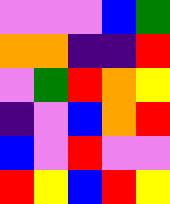[["violet", "violet", "violet", "blue", "green"], ["orange", "orange", "indigo", "indigo", "red"], ["violet", "green", "red", "orange", "yellow"], ["indigo", "violet", "blue", "orange", "red"], ["blue", "violet", "red", "violet", "violet"], ["red", "yellow", "blue", "red", "yellow"]]